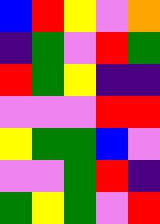[["blue", "red", "yellow", "violet", "orange"], ["indigo", "green", "violet", "red", "green"], ["red", "green", "yellow", "indigo", "indigo"], ["violet", "violet", "violet", "red", "red"], ["yellow", "green", "green", "blue", "violet"], ["violet", "violet", "green", "red", "indigo"], ["green", "yellow", "green", "violet", "red"]]